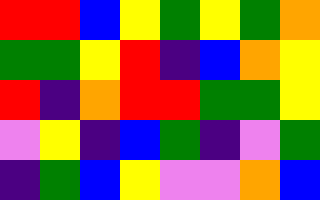[["red", "red", "blue", "yellow", "green", "yellow", "green", "orange"], ["green", "green", "yellow", "red", "indigo", "blue", "orange", "yellow"], ["red", "indigo", "orange", "red", "red", "green", "green", "yellow"], ["violet", "yellow", "indigo", "blue", "green", "indigo", "violet", "green"], ["indigo", "green", "blue", "yellow", "violet", "violet", "orange", "blue"]]